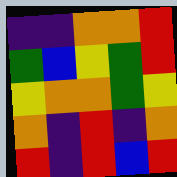[["indigo", "indigo", "orange", "orange", "red"], ["green", "blue", "yellow", "green", "red"], ["yellow", "orange", "orange", "green", "yellow"], ["orange", "indigo", "red", "indigo", "orange"], ["red", "indigo", "red", "blue", "red"]]